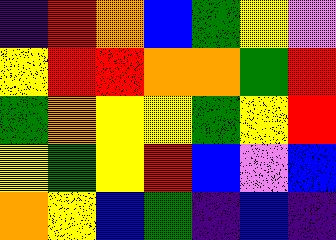[["indigo", "red", "orange", "blue", "green", "yellow", "violet"], ["yellow", "red", "red", "orange", "orange", "green", "red"], ["green", "orange", "yellow", "yellow", "green", "yellow", "red"], ["yellow", "green", "yellow", "red", "blue", "violet", "blue"], ["orange", "yellow", "blue", "green", "indigo", "blue", "indigo"]]